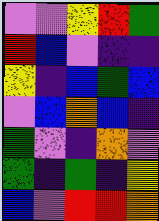[["violet", "violet", "yellow", "red", "green"], ["red", "blue", "violet", "indigo", "indigo"], ["yellow", "indigo", "blue", "green", "blue"], ["violet", "blue", "orange", "blue", "indigo"], ["green", "violet", "indigo", "orange", "violet"], ["green", "indigo", "green", "indigo", "yellow"], ["blue", "violet", "red", "red", "orange"]]